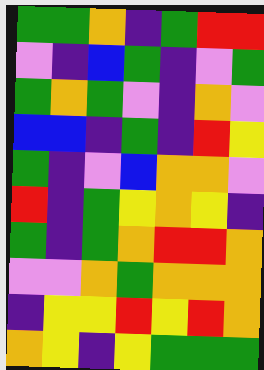[["green", "green", "orange", "indigo", "green", "red", "red"], ["violet", "indigo", "blue", "green", "indigo", "violet", "green"], ["green", "orange", "green", "violet", "indigo", "orange", "violet"], ["blue", "blue", "indigo", "green", "indigo", "red", "yellow"], ["green", "indigo", "violet", "blue", "orange", "orange", "violet"], ["red", "indigo", "green", "yellow", "orange", "yellow", "indigo"], ["green", "indigo", "green", "orange", "red", "red", "orange"], ["violet", "violet", "orange", "green", "orange", "orange", "orange"], ["indigo", "yellow", "yellow", "red", "yellow", "red", "orange"], ["orange", "yellow", "indigo", "yellow", "green", "green", "green"]]